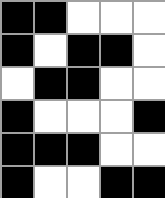[["black", "black", "white", "white", "white"], ["black", "white", "black", "black", "white"], ["white", "black", "black", "white", "white"], ["black", "white", "white", "white", "black"], ["black", "black", "black", "white", "white"], ["black", "white", "white", "black", "black"]]